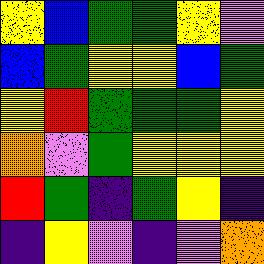[["yellow", "blue", "green", "green", "yellow", "violet"], ["blue", "green", "yellow", "yellow", "blue", "green"], ["yellow", "red", "green", "green", "green", "yellow"], ["orange", "violet", "green", "yellow", "yellow", "yellow"], ["red", "green", "indigo", "green", "yellow", "indigo"], ["indigo", "yellow", "violet", "indigo", "violet", "orange"]]